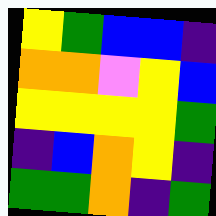[["yellow", "green", "blue", "blue", "indigo"], ["orange", "orange", "violet", "yellow", "blue"], ["yellow", "yellow", "yellow", "yellow", "green"], ["indigo", "blue", "orange", "yellow", "indigo"], ["green", "green", "orange", "indigo", "green"]]